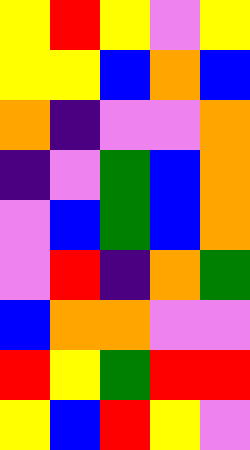[["yellow", "red", "yellow", "violet", "yellow"], ["yellow", "yellow", "blue", "orange", "blue"], ["orange", "indigo", "violet", "violet", "orange"], ["indigo", "violet", "green", "blue", "orange"], ["violet", "blue", "green", "blue", "orange"], ["violet", "red", "indigo", "orange", "green"], ["blue", "orange", "orange", "violet", "violet"], ["red", "yellow", "green", "red", "red"], ["yellow", "blue", "red", "yellow", "violet"]]